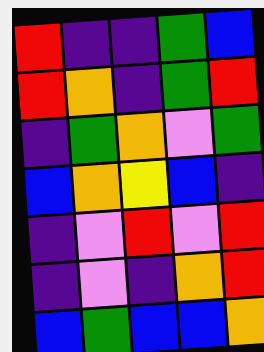[["red", "indigo", "indigo", "green", "blue"], ["red", "orange", "indigo", "green", "red"], ["indigo", "green", "orange", "violet", "green"], ["blue", "orange", "yellow", "blue", "indigo"], ["indigo", "violet", "red", "violet", "red"], ["indigo", "violet", "indigo", "orange", "red"], ["blue", "green", "blue", "blue", "orange"]]